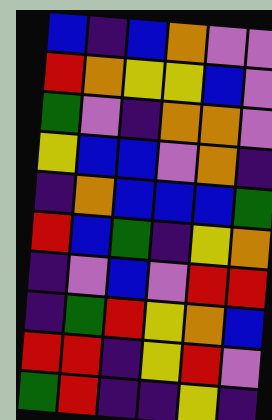[["blue", "indigo", "blue", "orange", "violet", "violet"], ["red", "orange", "yellow", "yellow", "blue", "violet"], ["green", "violet", "indigo", "orange", "orange", "violet"], ["yellow", "blue", "blue", "violet", "orange", "indigo"], ["indigo", "orange", "blue", "blue", "blue", "green"], ["red", "blue", "green", "indigo", "yellow", "orange"], ["indigo", "violet", "blue", "violet", "red", "red"], ["indigo", "green", "red", "yellow", "orange", "blue"], ["red", "red", "indigo", "yellow", "red", "violet"], ["green", "red", "indigo", "indigo", "yellow", "indigo"]]